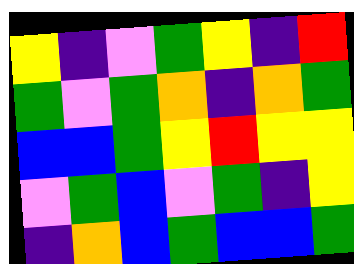[["yellow", "indigo", "violet", "green", "yellow", "indigo", "red"], ["green", "violet", "green", "orange", "indigo", "orange", "green"], ["blue", "blue", "green", "yellow", "red", "yellow", "yellow"], ["violet", "green", "blue", "violet", "green", "indigo", "yellow"], ["indigo", "orange", "blue", "green", "blue", "blue", "green"]]